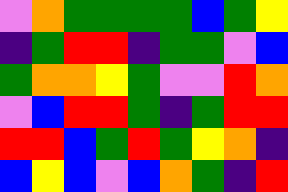[["violet", "orange", "green", "green", "green", "green", "blue", "green", "yellow"], ["indigo", "green", "red", "red", "indigo", "green", "green", "violet", "blue"], ["green", "orange", "orange", "yellow", "green", "violet", "violet", "red", "orange"], ["violet", "blue", "red", "red", "green", "indigo", "green", "red", "red"], ["red", "red", "blue", "green", "red", "green", "yellow", "orange", "indigo"], ["blue", "yellow", "blue", "violet", "blue", "orange", "green", "indigo", "red"]]